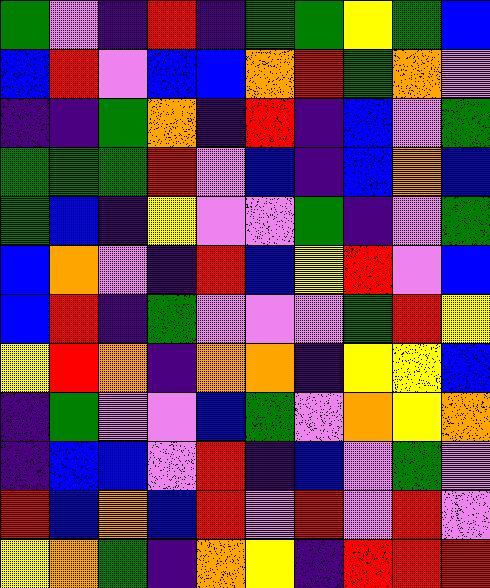[["green", "violet", "indigo", "red", "indigo", "green", "green", "yellow", "green", "blue"], ["blue", "red", "violet", "blue", "blue", "orange", "red", "green", "orange", "violet"], ["indigo", "indigo", "green", "orange", "indigo", "red", "indigo", "blue", "violet", "green"], ["green", "green", "green", "red", "violet", "blue", "indigo", "blue", "orange", "blue"], ["green", "blue", "indigo", "yellow", "violet", "violet", "green", "indigo", "violet", "green"], ["blue", "orange", "violet", "indigo", "red", "blue", "yellow", "red", "violet", "blue"], ["blue", "red", "indigo", "green", "violet", "violet", "violet", "green", "red", "yellow"], ["yellow", "red", "orange", "indigo", "orange", "orange", "indigo", "yellow", "yellow", "blue"], ["indigo", "green", "violet", "violet", "blue", "green", "violet", "orange", "yellow", "orange"], ["indigo", "blue", "blue", "violet", "red", "indigo", "blue", "violet", "green", "violet"], ["red", "blue", "orange", "blue", "red", "violet", "red", "violet", "red", "violet"], ["yellow", "orange", "green", "indigo", "orange", "yellow", "indigo", "red", "red", "red"]]